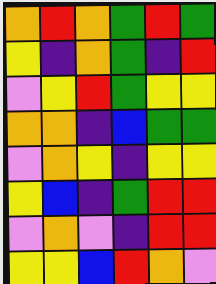[["orange", "red", "orange", "green", "red", "green"], ["yellow", "indigo", "orange", "green", "indigo", "red"], ["violet", "yellow", "red", "green", "yellow", "yellow"], ["orange", "orange", "indigo", "blue", "green", "green"], ["violet", "orange", "yellow", "indigo", "yellow", "yellow"], ["yellow", "blue", "indigo", "green", "red", "red"], ["violet", "orange", "violet", "indigo", "red", "red"], ["yellow", "yellow", "blue", "red", "orange", "violet"]]